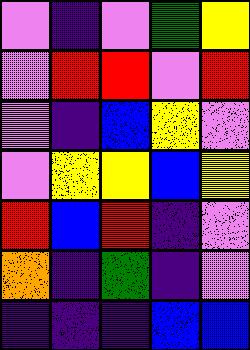[["violet", "indigo", "violet", "green", "yellow"], ["violet", "red", "red", "violet", "red"], ["violet", "indigo", "blue", "yellow", "violet"], ["violet", "yellow", "yellow", "blue", "yellow"], ["red", "blue", "red", "indigo", "violet"], ["orange", "indigo", "green", "indigo", "violet"], ["indigo", "indigo", "indigo", "blue", "blue"]]